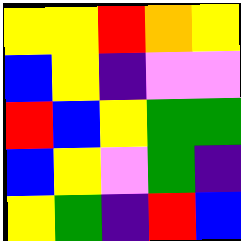[["yellow", "yellow", "red", "orange", "yellow"], ["blue", "yellow", "indigo", "violet", "violet"], ["red", "blue", "yellow", "green", "green"], ["blue", "yellow", "violet", "green", "indigo"], ["yellow", "green", "indigo", "red", "blue"]]